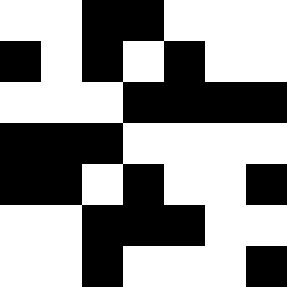[["white", "white", "black", "black", "white", "white", "white"], ["black", "white", "black", "white", "black", "white", "white"], ["white", "white", "white", "black", "black", "black", "black"], ["black", "black", "black", "white", "white", "white", "white"], ["black", "black", "white", "black", "white", "white", "black"], ["white", "white", "black", "black", "black", "white", "white"], ["white", "white", "black", "white", "white", "white", "black"]]